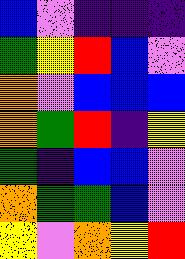[["blue", "violet", "indigo", "indigo", "indigo"], ["green", "yellow", "red", "blue", "violet"], ["orange", "violet", "blue", "blue", "blue"], ["orange", "green", "red", "indigo", "yellow"], ["green", "indigo", "blue", "blue", "violet"], ["orange", "green", "green", "blue", "violet"], ["yellow", "violet", "orange", "yellow", "red"]]